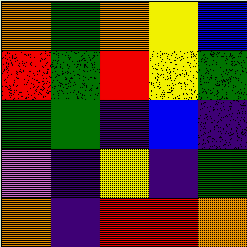[["orange", "green", "orange", "yellow", "blue"], ["red", "green", "red", "yellow", "green"], ["green", "green", "indigo", "blue", "indigo"], ["violet", "indigo", "yellow", "indigo", "green"], ["orange", "indigo", "red", "red", "orange"]]